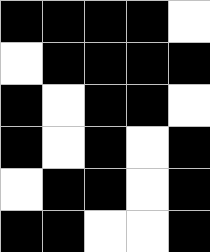[["black", "black", "black", "black", "white"], ["white", "black", "black", "black", "black"], ["black", "white", "black", "black", "white"], ["black", "white", "black", "white", "black"], ["white", "black", "black", "white", "black"], ["black", "black", "white", "white", "black"]]